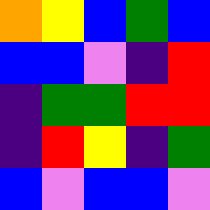[["orange", "yellow", "blue", "green", "blue"], ["blue", "blue", "violet", "indigo", "red"], ["indigo", "green", "green", "red", "red"], ["indigo", "red", "yellow", "indigo", "green"], ["blue", "violet", "blue", "blue", "violet"]]